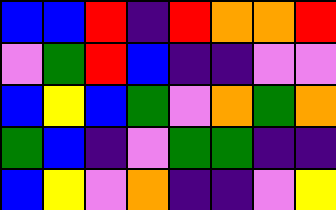[["blue", "blue", "red", "indigo", "red", "orange", "orange", "red"], ["violet", "green", "red", "blue", "indigo", "indigo", "violet", "violet"], ["blue", "yellow", "blue", "green", "violet", "orange", "green", "orange"], ["green", "blue", "indigo", "violet", "green", "green", "indigo", "indigo"], ["blue", "yellow", "violet", "orange", "indigo", "indigo", "violet", "yellow"]]